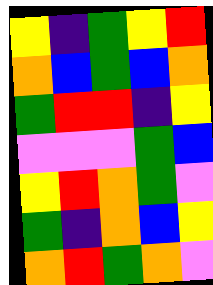[["yellow", "indigo", "green", "yellow", "red"], ["orange", "blue", "green", "blue", "orange"], ["green", "red", "red", "indigo", "yellow"], ["violet", "violet", "violet", "green", "blue"], ["yellow", "red", "orange", "green", "violet"], ["green", "indigo", "orange", "blue", "yellow"], ["orange", "red", "green", "orange", "violet"]]